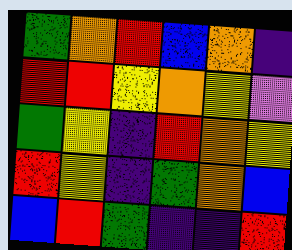[["green", "orange", "red", "blue", "orange", "indigo"], ["red", "red", "yellow", "orange", "yellow", "violet"], ["green", "yellow", "indigo", "red", "orange", "yellow"], ["red", "yellow", "indigo", "green", "orange", "blue"], ["blue", "red", "green", "indigo", "indigo", "red"]]